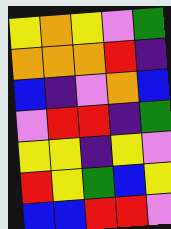[["yellow", "orange", "yellow", "violet", "green"], ["orange", "orange", "orange", "red", "indigo"], ["blue", "indigo", "violet", "orange", "blue"], ["violet", "red", "red", "indigo", "green"], ["yellow", "yellow", "indigo", "yellow", "violet"], ["red", "yellow", "green", "blue", "yellow"], ["blue", "blue", "red", "red", "violet"]]